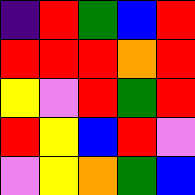[["indigo", "red", "green", "blue", "red"], ["red", "red", "red", "orange", "red"], ["yellow", "violet", "red", "green", "red"], ["red", "yellow", "blue", "red", "violet"], ["violet", "yellow", "orange", "green", "blue"]]